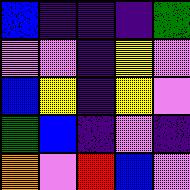[["blue", "indigo", "indigo", "indigo", "green"], ["violet", "violet", "indigo", "yellow", "violet"], ["blue", "yellow", "indigo", "yellow", "violet"], ["green", "blue", "indigo", "violet", "indigo"], ["orange", "violet", "red", "blue", "violet"]]